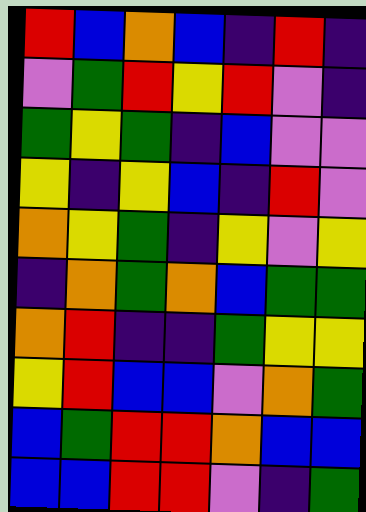[["red", "blue", "orange", "blue", "indigo", "red", "indigo"], ["violet", "green", "red", "yellow", "red", "violet", "indigo"], ["green", "yellow", "green", "indigo", "blue", "violet", "violet"], ["yellow", "indigo", "yellow", "blue", "indigo", "red", "violet"], ["orange", "yellow", "green", "indigo", "yellow", "violet", "yellow"], ["indigo", "orange", "green", "orange", "blue", "green", "green"], ["orange", "red", "indigo", "indigo", "green", "yellow", "yellow"], ["yellow", "red", "blue", "blue", "violet", "orange", "green"], ["blue", "green", "red", "red", "orange", "blue", "blue"], ["blue", "blue", "red", "red", "violet", "indigo", "green"]]